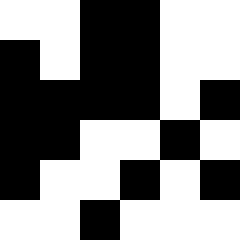[["white", "white", "black", "black", "white", "white"], ["black", "white", "black", "black", "white", "white"], ["black", "black", "black", "black", "white", "black"], ["black", "black", "white", "white", "black", "white"], ["black", "white", "white", "black", "white", "black"], ["white", "white", "black", "white", "white", "white"]]